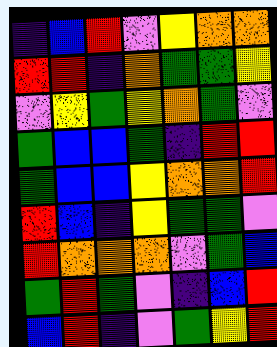[["indigo", "blue", "red", "violet", "yellow", "orange", "orange"], ["red", "red", "indigo", "orange", "green", "green", "yellow"], ["violet", "yellow", "green", "yellow", "orange", "green", "violet"], ["green", "blue", "blue", "green", "indigo", "red", "red"], ["green", "blue", "blue", "yellow", "orange", "orange", "red"], ["red", "blue", "indigo", "yellow", "green", "green", "violet"], ["red", "orange", "orange", "orange", "violet", "green", "blue"], ["green", "red", "green", "violet", "indigo", "blue", "red"], ["blue", "red", "indigo", "violet", "green", "yellow", "red"]]